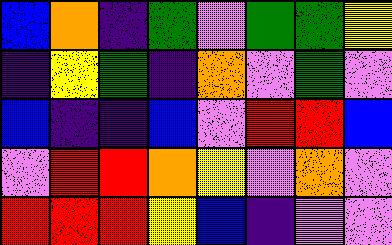[["blue", "orange", "indigo", "green", "violet", "green", "green", "yellow"], ["indigo", "yellow", "green", "indigo", "orange", "violet", "green", "violet"], ["blue", "indigo", "indigo", "blue", "violet", "red", "red", "blue"], ["violet", "red", "red", "orange", "yellow", "violet", "orange", "violet"], ["red", "red", "red", "yellow", "blue", "indigo", "violet", "violet"]]